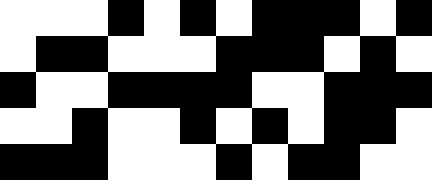[["white", "white", "white", "black", "white", "black", "white", "black", "black", "black", "white", "black"], ["white", "black", "black", "white", "white", "white", "black", "black", "black", "white", "black", "white"], ["black", "white", "white", "black", "black", "black", "black", "white", "white", "black", "black", "black"], ["white", "white", "black", "white", "white", "black", "white", "black", "white", "black", "black", "white"], ["black", "black", "black", "white", "white", "white", "black", "white", "black", "black", "white", "white"]]